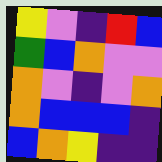[["yellow", "violet", "indigo", "red", "blue"], ["green", "blue", "orange", "violet", "violet"], ["orange", "violet", "indigo", "violet", "orange"], ["orange", "blue", "blue", "blue", "indigo"], ["blue", "orange", "yellow", "indigo", "indigo"]]